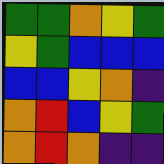[["green", "green", "orange", "yellow", "green"], ["yellow", "green", "blue", "blue", "blue"], ["blue", "blue", "yellow", "orange", "indigo"], ["orange", "red", "blue", "yellow", "green"], ["orange", "red", "orange", "indigo", "indigo"]]